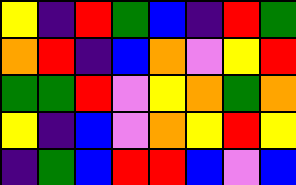[["yellow", "indigo", "red", "green", "blue", "indigo", "red", "green"], ["orange", "red", "indigo", "blue", "orange", "violet", "yellow", "red"], ["green", "green", "red", "violet", "yellow", "orange", "green", "orange"], ["yellow", "indigo", "blue", "violet", "orange", "yellow", "red", "yellow"], ["indigo", "green", "blue", "red", "red", "blue", "violet", "blue"]]